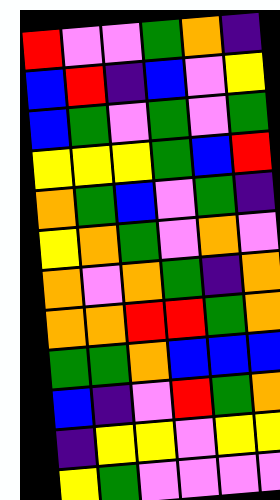[["red", "violet", "violet", "green", "orange", "indigo"], ["blue", "red", "indigo", "blue", "violet", "yellow"], ["blue", "green", "violet", "green", "violet", "green"], ["yellow", "yellow", "yellow", "green", "blue", "red"], ["orange", "green", "blue", "violet", "green", "indigo"], ["yellow", "orange", "green", "violet", "orange", "violet"], ["orange", "violet", "orange", "green", "indigo", "orange"], ["orange", "orange", "red", "red", "green", "orange"], ["green", "green", "orange", "blue", "blue", "blue"], ["blue", "indigo", "violet", "red", "green", "orange"], ["indigo", "yellow", "yellow", "violet", "yellow", "yellow"], ["yellow", "green", "violet", "violet", "violet", "violet"]]